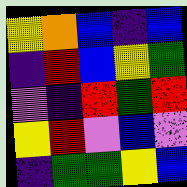[["yellow", "orange", "blue", "indigo", "blue"], ["indigo", "red", "blue", "yellow", "green"], ["violet", "indigo", "red", "green", "red"], ["yellow", "red", "violet", "blue", "violet"], ["indigo", "green", "green", "yellow", "blue"]]